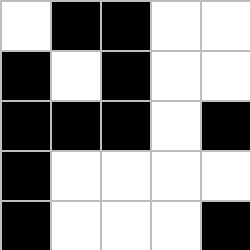[["white", "black", "black", "white", "white"], ["black", "white", "black", "white", "white"], ["black", "black", "black", "white", "black"], ["black", "white", "white", "white", "white"], ["black", "white", "white", "white", "black"]]